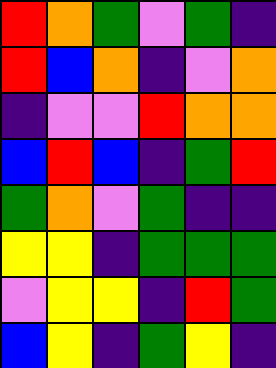[["red", "orange", "green", "violet", "green", "indigo"], ["red", "blue", "orange", "indigo", "violet", "orange"], ["indigo", "violet", "violet", "red", "orange", "orange"], ["blue", "red", "blue", "indigo", "green", "red"], ["green", "orange", "violet", "green", "indigo", "indigo"], ["yellow", "yellow", "indigo", "green", "green", "green"], ["violet", "yellow", "yellow", "indigo", "red", "green"], ["blue", "yellow", "indigo", "green", "yellow", "indigo"]]